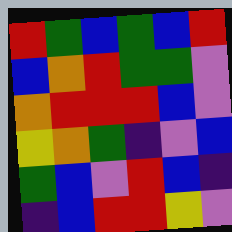[["red", "green", "blue", "green", "blue", "red"], ["blue", "orange", "red", "green", "green", "violet"], ["orange", "red", "red", "red", "blue", "violet"], ["yellow", "orange", "green", "indigo", "violet", "blue"], ["green", "blue", "violet", "red", "blue", "indigo"], ["indigo", "blue", "red", "red", "yellow", "violet"]]